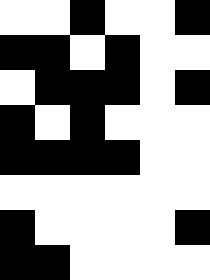[["white", "white", "black", "white", "white", "black"], ["black", "black", "white", "black", "white", "white"], ["white", "black", "black", "black", "white", "black"], ["black", "white", "black", "white", "white", "white"], ["black", "black", "black", "black", "white", "white"], ["white", "white", "white", "white", "white", "white"], ["black", "white", "white", "white", "white", "black"], ["black", "black", "white", "white", "white", "white"]]